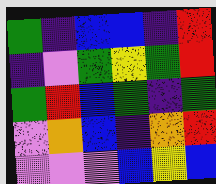[["green", "indigo", "blue", "blue", "indigo", "red"], ["indigo", "violet", "green", "yellow", "green", "red"], ["green", "red", "blue", "green", "indigo", "green"], ["violet", "orange", "blue", "indigo", "orange", "red"], ["violet", "violet", "violet", "blue", "yellow", "blue"]]